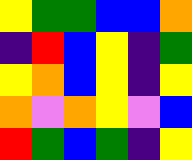[["yellow", "green", "green", "blue", "blue", "orange"], ["indigo", "red", "blue", "yellow", "indigo", "green"], ["yellow", "orange", "blue", "yellow", "indigo", "yellow"], ["orange", "violet", "orange", "yellow", "violet", "blue"], ["red", "green", "blue", "green", "indigo", "yellow"]]